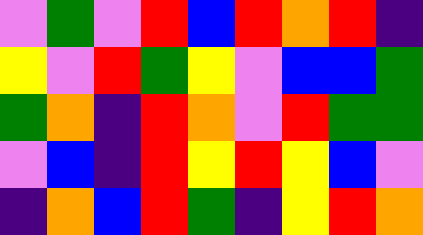[["violet", "green", "violet", "red", "blue", "red", "orange", "red", "indigo"], ["yellow", "violet", "red", "green", "yellow", "violet", "blue", "blue", "green"], ["green", "orange", "indigo", "red", "orange", "violet", "red", "green", "green"], ["violet", "blue", "indigo", "red", "yellow", "red", "yellow", "blue", "violet"], ["indigo", "orange", "blue", "red", "green", "indigo", "yellow", "red", "orange"]]